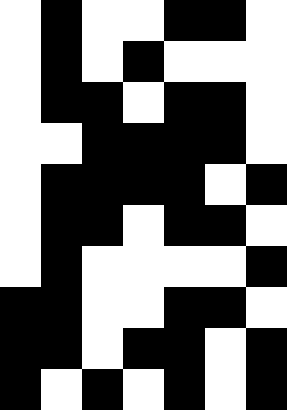[["white", "black", "white", "white", "black", "black", "white"], ["white", "black", "white", "black", "white", "white", "white"], ["white", "black", "black", "white", "black", "black", "white"], ["white", "white", "black", "black", "black", "black", "white"], ["white", "black", "black", "black", "black", "white", "black"], ["white", "black", "black", "white", "black", "black", "white"], ["white", "black", "white", "white", "white", "white", "black"], ["black", "black", "white", "white", "black", "black", "white"], ["black", "black", "white", "black", "black", "white", "black"], ["black", "white", "black", "white", "black", "white", "black"]]